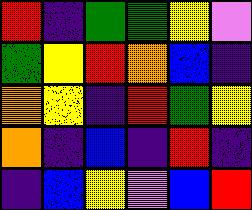[["red", "indigo", "green", "green", "yellow", "violet"], ["green", "yellow", "red", "orange", "blue", "indigo"], ["orange", "yellow", "indigo", "red", "green", "yellow"], ["orange", "indigo", "blue", "indigo", "red", "indigo"], ["indigo", "blue", "yellow", "violet", "blue", "red"]]